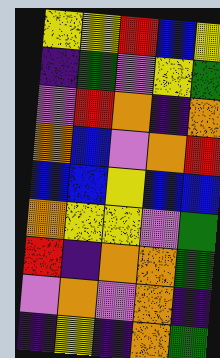[["yellow", "yellow", "red", "blue", "yellow"], ["indigo", "green", "violet", "yellow", "green"], ["violet", "red", "orange", "indigo", "orange"], ["orange", "blue", "violet", "orange", "red"], ["blue", "blue", "yellow", "blue", "blue"], ["orange", "yellow", "yellow", "violet", "green"], ["red", "indigo", "orange", "orange", "green"], ["violet", "orange", "violet", "orange", "indigo"], ["indigo", "yellow", "indigo", "orange", "green"]]